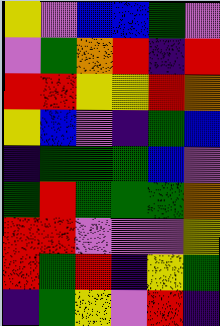[["yellow", "violet", "blue", "blue", "green", "violet"], ["violet", "green", "orange", "red", "indigo", "red"], ["red", "red", "yellow", "yellow", "red", "orange"], ["yellow", "blue", "violet", "indigo", "green", "blue"], ["indigo", "green", "green", "green", "blue", "violet"], ["green", "red", "green", "green", "green", "orange"], ["red", "red", "violet", "violet", "violet", "yellow"], ["red", "green", "red", "indigo", "yellow", "green"], ["indigo", "green", "yellow", "violet", "red", "indigo"]]